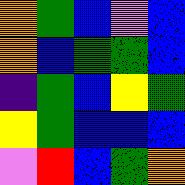[["orange", "green", "blue", "violet", "blue"], ["orange", "blue", "green", "green", "blue"], ["indigo", "green", "blue", "yellow", "green"], ["yellow", "green", "blue", "blue", "blue"], ["violet", "red", "blue", "green", "orange"]]